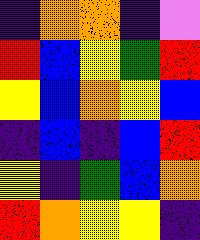[["indigo", "orange", "orange", "indigo", "violet"], ["red", "blue", "yellow", "green", "red"], ["yellow", "blue", "orange", "yellow", "blue"], ["indigo", "blue", "indigo", "blue", "red"], ["yellow", "indigo", "green", "blue", "orange"], ["red", "orange", "yellow", "yellow", "indigo"]]